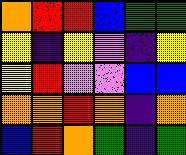[["orange", "red", "red", "blue", "green", "green"], ["yellow", "indigo", "yellow", "violet", "indigo", "yellow"], ["yellow", "red", "violet", "violet", "blue", "blue"], ["orange", "orange", "red", "orange", "indigo", "orange"], ["blue", "red", "orange", "green", "indigo", "green"]]